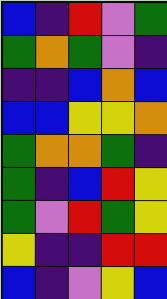[["blue", "indigo", "red", "violet", "green"], ["green", "orange", "green", "violet", "indigo"], ["indigo", "indigo", "blue", "orange", "blue"], ["blue", "blue", "yellow", "yellow", "orange"], ["green", "orange", "orange", "green", "indigo"], ["green", "indigo", "blue", "red", "yellow"], ["green", "violet", "red", "green", "yellow"], ["yellow", "indigo", "indigo", "red", "red"], ["blue", "indigo", "violet", "yellow", "blue"]]